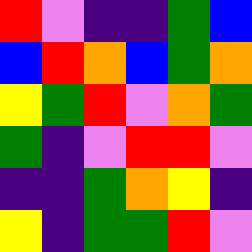[["red", "violet", "indigo", "indigo", "green", "blue"], ["blue", "red", "orange", "blue", "green", "orange"], ["yellow", "green", "red", "violet", "orange", "green"], ["green", "indigo", "violet", "red", "red", "violet"], ["indigo", "indigo", "green", "orange", "yellow", "indigo"], ["yellow", "indigo", "green", "green", "red", "violet"]]